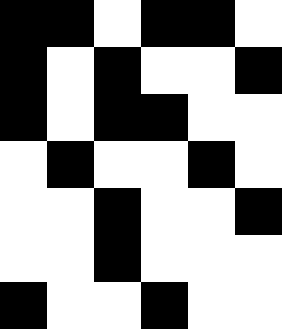[["black", "black", "white", "black", "black", "white"], ["black", "white", "black", "white", "white", "black"], ["black", "white", "black", "black", "white", "white"], ["white", "black", "white", "white", "black", "white"], ["white", "white", "black", "white", "white", "black"], ["white", "white", "black", "white", "white", "white"], ["black", "white", "white", "black", "white", "white"]]